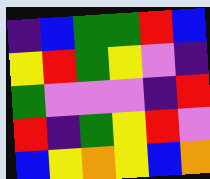[["indigo", "blue", "green", "green", "red", "blue"], ["yellow", "red", "green", "yellow", "violet", "indigo"], ["green", "violet", "violet", "violet", "indigo", "red"], ["red", "indigo", "green", "yellow", "red", "violet"], ["blue", "yellow", "orange", "yellow", "blue", "orange"]]